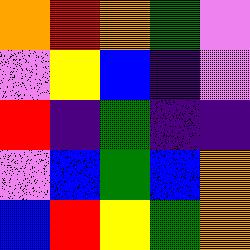[["orange", "red", "orange", "green", "violet"], ["violet", "yellow", "blue", "indigo", "violet"], ["red", "indigo", "green", "indigo", "indigo"], ["violet", "blue", "green", "blue", "orange"], ["blue", "red", "yellow", "green", "orange"]]